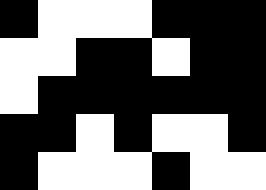[["black", "white", "white", "white", "black", "black", "black"], ["white", "white", "black", "black", "white", "black", "black"], ["white", "black", "black", "black", "black", "black", "black"], ["black", "black", "white", "black", "white", "white", "black"], ["black", "white", "white", "white", "black", "white", "white"]]